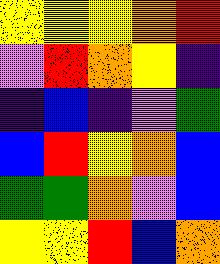[["yellow", "yellow", "yellow", "orange", "red"], ["violet", "red", "orange", "yellow", "indigo"], ["indigo", "blue", "indigo", "violet", "green"], ["blue", "red", "yellow", "orange", "blue"], ["green", "green", "orange", "violet", "blue"], ["yellow", "yellow", "red", "blue", "orange"]]